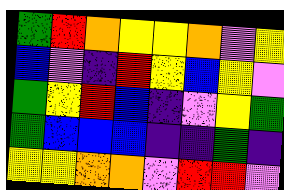[["green", "red", "orange", "yellow", "yellow", "orange", "violet", "yellow"], ["blue", "violet", "indigo", "red", "yellow", "blue", "yellow", "violet"], ["green", "yellow", "red", "blue", "indigo", "violet", "yellow", "green"], ["green", "blue", "blue", "blue", "indigo", "indigo", "green", "indigo"], ["yellow", "yellow", "orange", "orange", "violet", "red", "red", "violet"]]